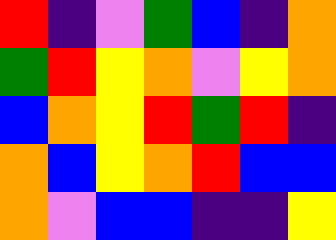[["red", "indigo", "violet", "green", "blue", "indigo", "orange"], ["green", "red", "yellow", "orange", "violet", "yellow", "orange"], ["blue", "orange", "yellow", "red", "green", "red", "indigo"], ["orange", "blue", "yellow", "orange", "red", "blue", "blue"], ["orange", "violet", "blue", "blue", "indigo", "indigo", "yellow"]]